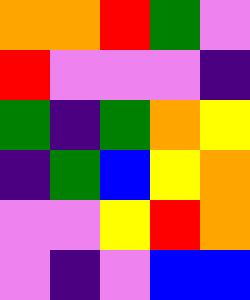[["orange", "orange", "red", "green", "violet"], ["red", "violet", "violet", "violet", "indigo"], ["green", "indigo", "green", "orange", "yellow"], ["indigo", "green", "blue", "yellow", "orange"], ["violet", "violet", "yellow", "red", "orange"], ["violet", "indigo", "violet", "blue", "blue"]]